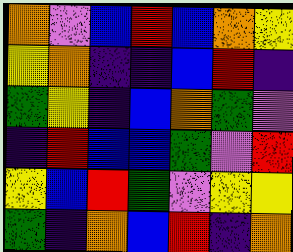[["orange", "violet", "blue", "red", "blue", "orange", "yellow"], ["yellow", "orange", "indigo", "indigo", "blue", "red", "indigo"], ["green", "yellow", "indigo", "blue", "orange", "green", "violet"], ["indigo", "red", "blue", "blue", "green", "violet", "red"], ["yellow", "blue", "red", "green", "violet", "yellow", "yellow"], ["green", "indigo", "orange", "blue", "red", "indigo", "orange"]]